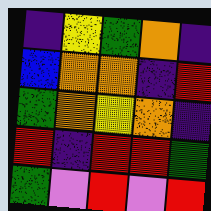[["indigo", "yellow", "green", "orange", "indigo"], ["blue", "orange", "orange", "indigo", "red"], ["green", "orange", "yellow", "orange", "indigo"], ["red", "indigo", "red", "red", "green"], ["green", "violet", "red", "violet", "red"]]